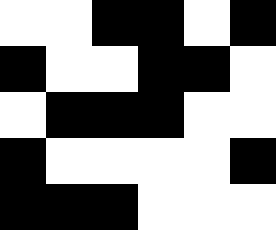[["white", "white", "black", "black", "white", "black"], ["black", "white", "white", "black", "black", "white"], ["white", "black", "black", "black", "white", "white"], ["black", "white", "white", "white", "white", "black"], ["black", "black", "black", "white", "white", "white"]]